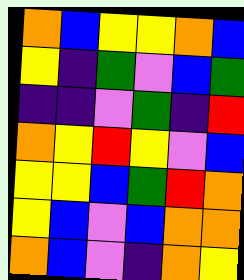[["orange", "blue", "yellow", "yellow", "orange", "blue"], ["yellow", "indigo", "green", "violet", "blue", "green"], ["indigo", "indigo", "violet", "green", "indigo", "red"], ["orange", "yellow", "red", "yellow", "violet", "blue"], ["yellow", "yellow", "blue", "green", "red", "orange"], ["yellow", "blue", "violet", "blue", "orange", "orange"], ["orange", "blue", "violet", "indigo", "orange", "yellow"]]